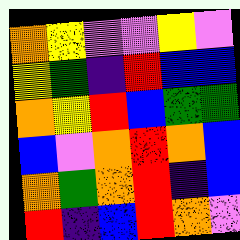[["orange", "yellow", "violet", "violet", "yellow", "violet"], ["yellow", "green", "indigo", "red", "blue", "blue"], ["orange", "yellow", "red", "blue", "green", "green"], ["blue", "violet", "orange", "red", "orange", "blue"], ["orange", "green", "orange", "red", "indigo", "blue"], ["red", "indigo", "blue", "red", "orange", "violet"]]